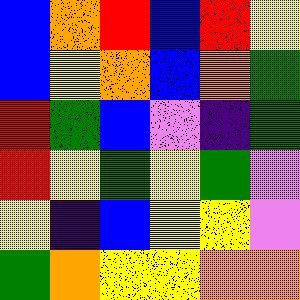[["blue", "orange", "red", "blue", "red", "yellow"], ["blue", "yellow", "orange", "blue", "orange", "green"], ["red", "green", "blue", "violet", "indigo", "green"], ["red", "yellow", "green", "yellow", "green", "violet"], ["yellow", "indigo", "blue", "yellow", "yellow", "violet"], ["green", "orange", "yellow", "yellow", "orange", "orange"]]